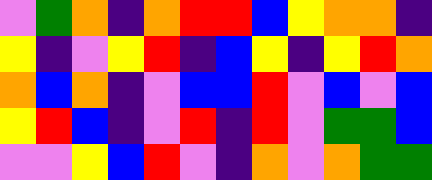[["violet", "green", "orange", "indigo", "orange", "red", "red", "blue", "yellow", "orange", "orange", "indigo"], ["yellow", "indigo", "violet", "yellow", "red", "indigo", "blue", "yellow", "indigo", "yellow", "red", "orange"], ["orange", "blue", "orange", "indigo", "violet", "blue", "blue", "red", "violet", "blue", "violet", "blue"], ["yellow", "red", "blue", "indigo", "violet", "red", "indigo", "red", "violet", "green", "green", "blue"], ["violet", "violet", "yellow", "blue", "red", "violet", "indigo", "orange", "violet", "orange", "green", "green"]]